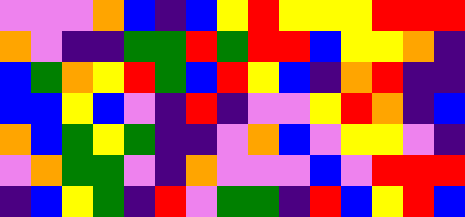[["violet", "violet", "violet", "orange", "blue", "indigo", "blue", "yellow", "red", "yellow", "yellow", "yellow", "red", "red", "red"], ["orange", "violet", "indigo", "indigo", "green", "green", "red", "green", "red", "red", "blue", "yellow", "yellow", "orange", "indigo"], ["blue", "green", "orange", "yellow", "red", "green", "blue", "red", "yellow", "blue", "indigo", "orange", "red", "indigo", "indigo"], ["blue", "blue", "yellow", "blue", "violet", "indigo", "red", "indigo", "violet", "violet", "yellow", "red", "orange", "indigo", "blue"], ["orange", "blue", "green", "yellow", "green", "indigo", "indigo", "violet", "orange", "blue", "violet", "yellow", "yellow", "violet", "indigo"], ["violet", "orange", "green", "green", "violet", "indigo", "orange", "violet", "violet", "violet", "blue", "violet", "red", "red", "red"], ["indigo", "blue", "yellow", "green", "indigo", "red", "violet", "green", "green", "indigo", "red", "blue", "yellow", "red", "blue"]]